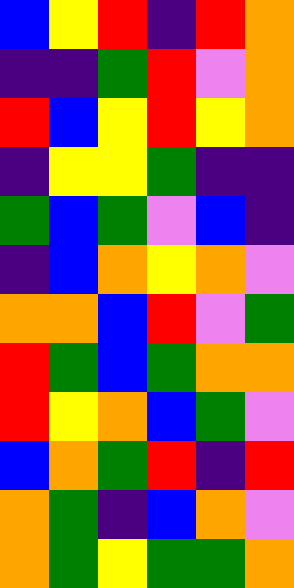[["blue", "yellow", "red", "indigo", "red", "orange"], ["indigo", "indigo", "green", "red", "violet", "orange"], ["red", "blue", "yellow", "red", "yellow", "orange"], ["indigo", "yellow", "yellow", "green", "indigo", "indigo"], ["green", "blue", "green", "violet", "blue", "indigo"], ["indigo", "blue", "orange", "yellow", "orange", "violet"], ["orange", "orange", "blue", "red", "violet", "green"], ["red", "green", "blue", "green", "orange", "orange"], ["red", "yellow", "orange", "blue", "green", "violet"], ["blue", "orange", "green", "red", "indigo", "red"], ["orange", "green", "indigo", "blue", "orange", "violet"], ["orange", "green", "yellow", "green", "green", "orange"]]